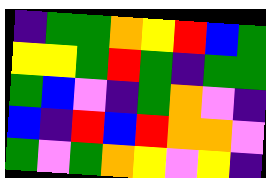[["indigo", "green", "green", "orange", "yellow", "red", "blue", "green"], ["yellow", "yellow", "green", "red", "green", "indigo", "green", "green"], ["green", "blue", "violet", "indigo", "green", "orange", "violet", "indigo"], ["blue", "indigo", "red", "blue", "red", "orange", "orange", "violet"], ["green", "violet", "green", "orange", "yellow", "violet", "yellow", "indigo"]]